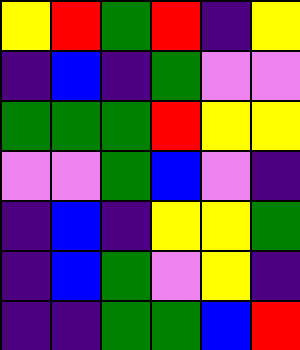[["yellow", "red", "green", "red", "indigo", "yellow"], ["indigo", "blue", "indigo", "green", "violet", "violet"], ["green", "green", "green", "red", "yellow", "yellow"], ["violet", "violet", "green", "blue", "violet", "indigo"], ["indigo", "blue", "indigo", "yellow", "yellow", "green"], ["indigo", "blue", "green", "violet", "yellow", "indigo"], ["indigo", "indigo", "green", "green", "blue", "red"]]